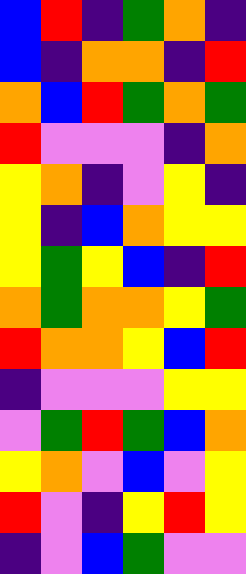[["blue", "red", "indigo", "green", "orange", "indigo"], ["blue", "indigo", "orange", "orange", "indigo", "red"], ["orange", "blue", "red", "green", "orange", "green"], ["red", "violet", "violet", "violet", "indigo", "orange"], ["yellow", "orange", "indigo", "violet", "yellow", "indigo"], ["yellow", "indigo", "blue", "orange", "yellow", "yellow"], ["yellow", "green", "yellow", "blue", "indigo", "red"], ["orange", "green", "orange", "orange", "yellow", "green"], ["red", "orange", "orange", "yellow", "blue", "red"], ["indigo", "violet", "violet", "violet", "yellow", "yellow"], ["violet", "green", "red", "green", "blue", "orange"], ["yellow", "orange", "violet", "blue", "violet", "yellow"], ["red", "violet", "indigo", "yellow", "red", "yellow"], ["indigo", "violet", "blue", "green", "violet", "violet"]]